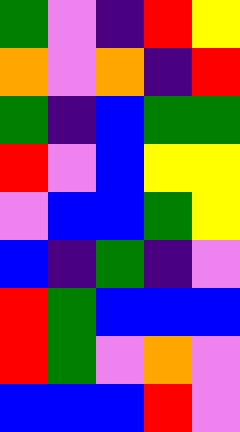[["green", "violet", "indigo", "red", "yellow"], ["orange", "violet", "orange", "indigo", "red"], ["green", "indigo", "blue", "green", "green"], ["red", "violet", "blue", "yellow", "yellow"], ["violet", "blue", "blue", "green", "yellow"], ["blue", "indigo", "green", "indigo", "violet"], ["red", "green", "blue", "blue", "blue"], ["red", "green", "violet", "orange", "violet"], ["blue", "blue", "blue", "red", "violet"]]